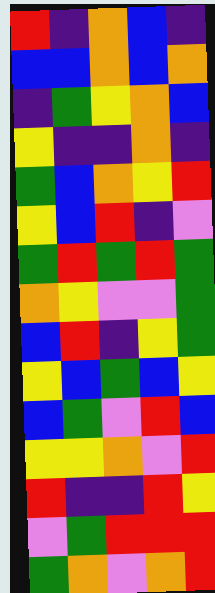[["red", "indigo", "orange", "blue", "indigo"], ["blue", "blue", "orange", "blue", "orange"], ["indigo", "green", "yellow", "orange", "blue"], ["yellow", "indigo", "indigo", "orange", "indigo"], ["green", "blue", "orange", "yellow", "red"], ["yellow", "blue", "red", "indigo", "violet"], ["green", "red", "green", "red", "green"], ["orange", "yellow", "violet", "violet", "green"], ["blue", "red", "indigo", "yellow", "green"], ["yellow", "blue", "green", "blue", "yellow"], ["blue", "green", "violet", "red", "blue"], ["yellow", "yellow", "orange", "violet", "red"], ["red", "indigo", "indigo", "red", "yellow"], ["violet", "green", "red", "red", "red"], ["green", "orange", "violet", "orange", "red"]]